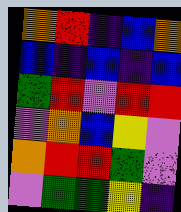[["orange", "red", "indigo", "blue", "orange"], ["blue", "indigo", "blue", "indigo", "blue"], ["green", "red", "violet", "red", "red"], ["violet", "orange", "blue", "yellow", "violet"], ["orange", "red", "red", "green", "violet"], ["violet", "green", "green", "yellow", "indigo"]]